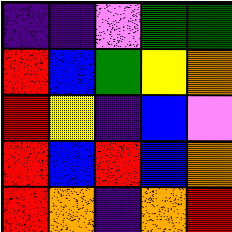[["indigo", "indigo", "violet", "green", "green"], ["red", "blue", "green", "yellow", "orange"], ["red", "yellow", "indigo", "blue", "violet"], ["red", "blue", "red", "blue", "orange"], ["red", "orange", "indigo", "orange", "red"]]